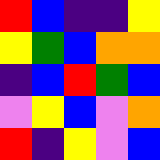[["red", "blue", "indigo", "indigo", "yellow"], ["yellow", "green", "blue", "orange", "orange"], ["indigo", "blue", "red", "green", "blue"], ["violet", "yellow", "blue", "violet", "orange"], ["red", "indigo", "yellow", "violet", "blue"]]